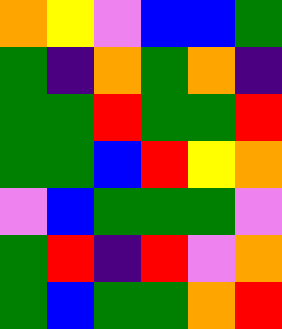[["orange", "yellow", "violet", "blue", "blue", "green"], ["green", "indigo", "orange", "green", "orange", "indigo"], ["green", "green", "red", "green", "green", "red"], ["green", "green", "blue", "red", "yellow", "orange"], ["violet", "blue", "green", "green", "green", "violet"], ["green", "red", "indigo", "red", "violet", "orange"], ["green", "blue", "green", "green", "orange", "red"]]